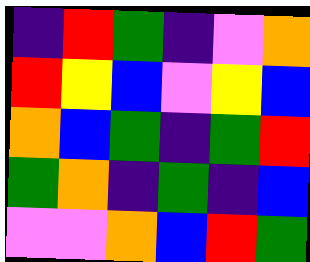[["indigo", "red", "green", "indigo", "violet", "orange"], ["red", "yellow", "blue", "violet", "yellow", "blue"], ["orange", "blue", "green", "indigo", "green", "red"], ["green", "orange", "indigo", "green", "indigo", "blue"], ["violet", "violet", "orange", "blue", "red", "green"]]